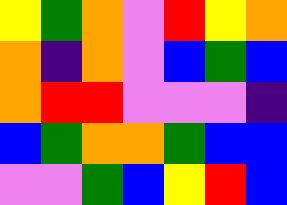[["yellow", "green", "orange", "violet", "red", "yellow", "orange"], ["orange", "indigo", "orange", "violet", "blue", "green", "blue"], ["orange", "red", "red", "violet", "violet", "violet", "indigo"], ["blue", "green", "orange", "orange", "green", "blue", "blue"], ["violet", "violet", "green", "blue", "yellow", "red", "blue"]]